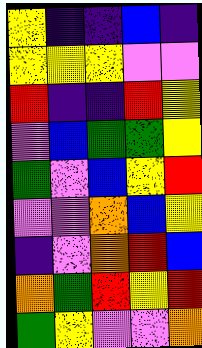[["yellow", "indigo", "indigo", "blue", "indigo"], ["yellow", "yellow", "yellow", "violet", "violet"], ["red", "indigo", "indigo", "red", "yellow"], ["violet", "blue", "green", "green", "yellow"], ["green", "violet", "blue", "yellow", "red"], ["violet", "violet", "orange", "blue", "yellow"], ["indigo", "violet", "orange", "red", "blue"], ["orange", "green", "red", "yellow", "red"], ["green", "yellow", "violet", "violet", "orange"]]